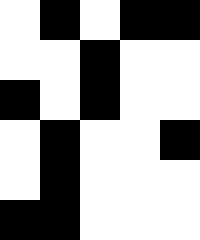[["white", "black", "white", "black", "black"], ["white", "white", "black", "white", "white"], ["black", "white", "black", "white", "white"], ["white", "black", "white", "white", "black"], ["white", "black", "white", "white", "white"], ["black", "black", "white", "white", "white"]]